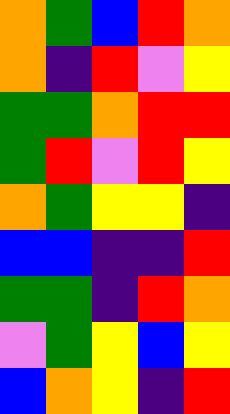[["orange", "green", "blue", "red", "orange"], ["orange", "indigo", "red", "violet", "yellow"], ["green", "green", "orange", "red", "red"], ["green", "red", "violet", "red", "yellow"], ["orange", "green", "yellow", "yellow", "indigo"], ["blue", "blue", "indigo", "indigo", "red"], ["green", "green", "indigo", "red", "orange"], ["violet", "green", "yellow", "blue", "yellow"], ["blue", "orange", "yellow", "indigo", "red"]]